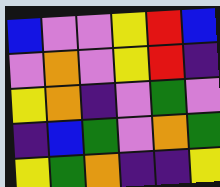[["blue", "violet", "violet", "yellow", "red", "blue"], ["violet", "orange", "violet", "yellow", "red", "indigo"], ["yellow", "orange", "indigo", "violet", "green", "violet"], ["indigo", "blue", "green", "violet", "orange", "green"], ["yellow", "green", "orange", "indigo", "indigo", "yellow"]]